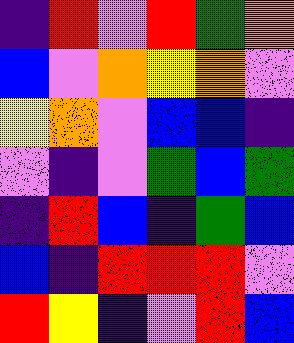[["indigo", "red", "violet", "red", "green", "orange"], ["blue", "violet", "orange", "yellow", "orange", "violet"], ["yellow", "orange", "violet", "blue", "blue", "indigo"], ["violet", "indigo", "violet", "green", "blue", "green"], ["indigo", "red", "blue", "indigo", "green", "blue"], ["blue", "indigo", "red", "red", "red", "violet"], ["red", "yellow", "indigo", "violet", "red", "blue"]]